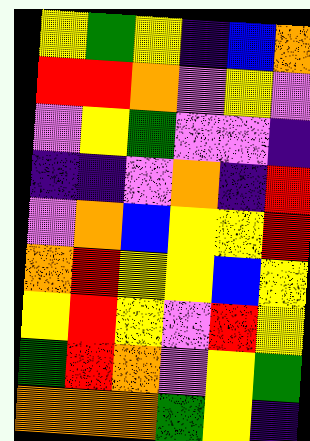[["yellow", "green", "yellow", "indigo", "blue", "orange"], ["red", "red", "orange", "violet", "yellow", "violet"], ["violet", "yellow", "green", "violet", "violet", "indigo"], ["indigo", "indigo", "violet", "orange", "indigo", "red"], ["violet", "orange", "blue", "yellow", "yellow", "red"], ["orange", "red", "yellow", "yellow", "blue", "yellow"], ["yellow", "red", "yellow", "violet", "red", "yellow"], ["green", "red", "orange", "violet", "yellow", "green"], ["orange", "orange", "orange", "green", "yellow", "indigo"]]